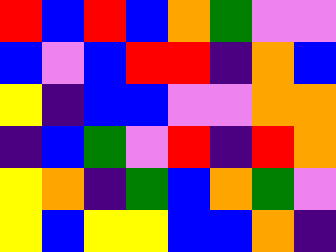[["red", "blue", "red", "blue", "orange", "green", "violet", "violet"], ["blue", "violet", "blue", "red", "red", "indigo", "orange", "blue"], ["yellow", "indigo", "blue", "blue", "violet", "violet", "orange", "orange"], ["indigo", "blue", "green", "violet", "red", "indigo", "red", "orange"], ["yellow", "orange", "indigo", "green", "blue", "orange", "green", "violet"], ["yellow", "blue", "yellow", "yellow", "blue", "blue", "orange", "indigo"]]